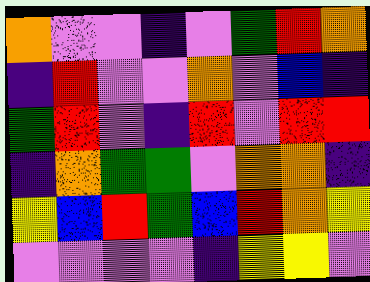[["orange", "violet", "violet", "indigo", "violet", "green", "red", "orange"], ["indigo", "red", "violet", "violet", "orange", "violet", "blue", "indigo"], ["green", "red", "violet", "indigo", "red", "violet", "red", "red"], ["indigo", "orange", "green", "green", "violet", "orange", "orange", "indigo"], ["yellow", "blue", "red", "green", "blue", "red", "orange", "yellow"], ["violet", "violet", "violet", "violet", "indigo", "yellow", "yellow", "violet"]]